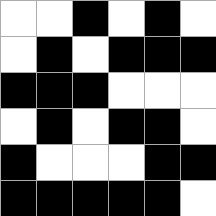[["white", "white", "black", "white", "black", "white"], ["white", "black", "white", "black", "black", "black"], ["black", "black", "black", "white", "white", "white"], ["white", "black", "white", "black", "black", "white"], ["black", "white", "white", "white", "black", "black"], ["black", "black", "black", "black", "black", "white"]]